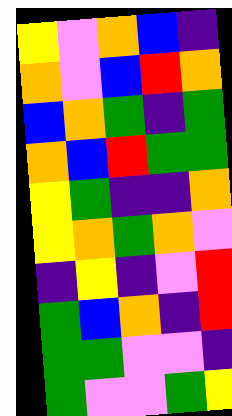[["yellow", "violet", "orange", "blue", "indigo"], ["orange", "violet", "blue", "red", "orange"], ["blue", "orange", "green", "indigo", "green"], ["orange", "blue", "red", "green", "green"], ["yellow", "green", "indigo", "indigo", "orange"], ["yellow", "orange", "green", "orange", "violet"], ["indigo", "yellow", "indigo", "violet", "red"], ["green", "blue", "orange", "indigo", "red"], ["green", "green", "violet", "violet", "indigo"], ["green", "violet", "violet", "green", "yellow"]]